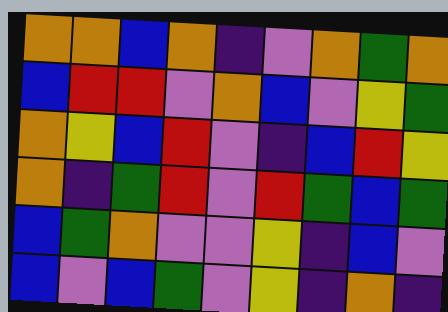[["orange", "orange", "blue", "orange", "indigo", "violet", "orange", "green", "orange"], ["blue", "red", "red", "violet", "orange", "blue", "violet", "yellow", "green"], ["orange", "yellow", "blue", "red", "violet", "indigo", "blue", "red", "yellow"], ["orange", "indigo", "green", "red", "violet", "red", "green", "blue", "green"], ["blue", "green", "orange", "violet", "violet", "yellow", "indigo", "blue", "violet"], ["blue", "violet", "blue", "green", "violet", "yellow", "indigo", "orange", "indigo"]]